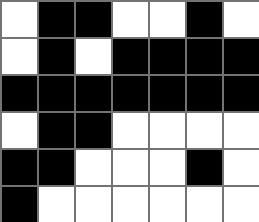[["white", "black", "black", "white", "white", "black", "white"], ["white", "black", "white", "black", "black", "black", "black"], ["black", "black", "black", "black", "black", "black", "black"], ["white", "black", "black", "white", "white", "white", "white"], ["black", "black", "white", "white", "white", "black", "white"], ["black", "white", "white", "white", "white", "white", "white"]]